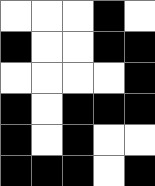[["white", "white", "white", "black", "white"], ["black", "white", "white", "black", "black"], ["white", "white", "white", "white", "black"], ["black", "white", "black", "black", "black"], ["black", "white", "black", "white", "white"], ["black", "black", "black", "white", "black"]]